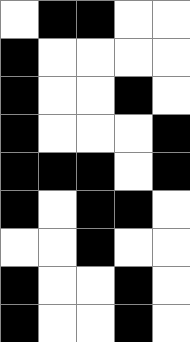[["white", "black", "black", "white", "white"], ["black", "white", "white", "white", "white"], ["black", "white", "white", "black", "white"], ["black", "white", "white", "white", "black"], ["black", "black", "black", "white", "black"], ["black", "white", "black", "black", "white"], ["white", "white", "black", "white", "white"], ["black", "white", "white", "black", "white"], ["black", "white", "white", "black", "white"]]